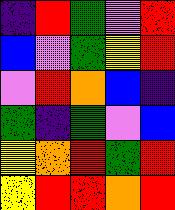[["indigo", "red", "green", "violet", "red"], ["blue", "violet", "green", "yellow", "red"], ["violet", "red", "orange", "blue", "indigo"], ["green", "indigo", "green", "violet", "blue"], ["yellow", "orange", "red", "green", "red"], ["yellow", "red", "red", "orange", "red"]]